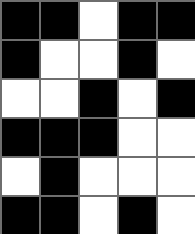[["black", "black", "white", "black", "black"], ["black", "white", "white", "black", "white"], ["white", "white", "black", "white", "black"], ["black", "black", "black", "white", "white"], ["white", "black", "white", "white", "white"], ["black", "black", "white", "black", "white"]]